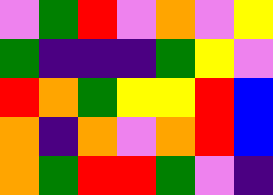[["violet", "green", "red", "violet", "orange", "violet", "yellow"], ["green", "indigo", "indigo", "indigo", "green", "yellow", "violet"], ["red", "orange", "green", "yellow", "yellow", "red", "blue"], ["orange", "indigo", "orange", "violet", "orange", "red", "blue"], ["orange", "green", "red", "red", "green", "violet", "indigo"]]